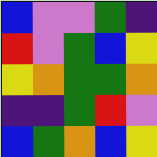[["blue", "violet", "violet", "green", "indigo"], ["red", "violet", "green", "blue", "yellow"], ["yellow", "orange", "green", "green", "orange"], ["indigo", "indigo", "green", "red", "violet"], ["blue", "green", "orange", "blue", "yellow"]]